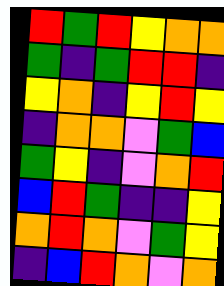[["red", "green", "red", "yellow", "orange", "orange"], ["green", "indigo", "green", "red", "red", "indigo"], ["yellow", "orange", "indigo", "yellow", "red", "yellow"], ["indigo", "orange", "orange", "violet", "green", "blue"], ["green", "yellow", "indigo", "violet", "orange", "red"], ["blue", "red", "green", "indigo", "indigo", "yellow"], ["orange", "red", "orange", "violet", "green", "yellow"], ["indigo", "blue", "red", "orange", "violet", "orange"]]